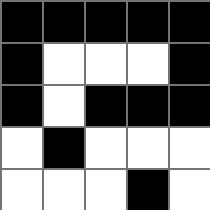[["black", "black", "black", "black", "black"], ["black", "white", "white", "white", "black"], ["black", "white", "black", "black", "black"], ["white", "black", "white", "white", "white"], ["white", "white", "white", "black", "white"]]